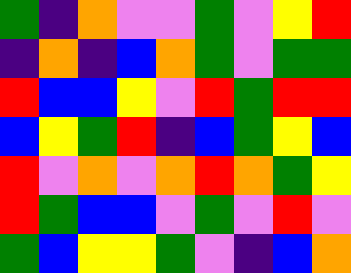[["green", "indigo", "orange", "violet", "violet", "green", "violet", "yellow", "red"], ["indigo", "orange", "indigo", "blue", "orange", "green", "violet", "green", "green"], ["red", "blue", "blue", "yellow", "violet", "red", "green", "red", "red"], ["blue", "yellow", "green", "red", "indigo", "blue", "green", "yellow", "blue"], ["red", "violet", "orange", "violet", "orange", "red", "orange", "green", "yellow"], ["red", "green", "blue", "blue", "violet", "green", "violet", "red", "violet"], ["green", "blue", "yellow", "yellow", "green", "violet", "indigo", "blue", "orange"]]